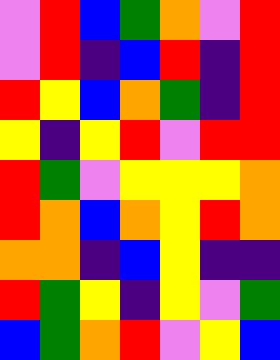[["violet", "red", "blue", "green", "orange", "violet", "red"], ["violet", "red", "indigo", "blue", "red", "indigo", "red"], ["red", "yellow", "blue", "orange", "green", "indigo", "red"], ["yellow", "indigo", "yellow", "red", "violet", "red", "red"], ["red", "green", "violet", "yellow", "yellow", "yellow", "orange"], ["red", "orange", "blue", "orange", "yellow", "red", "orange"], ["orange", "orange", "indigo", "blue", "yellow", "indigo", "indigo"], ["red", "green", "yellow", "indigo", "yellow", "violet", "green"], ["blue", "green", "orange", "red", "violet", "yellow", "blue"]]